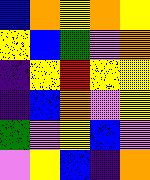[["blue", "orange", "yellow", "orange", "yellow"], ["yellow", "blue", "green", "violet", "orange"], ["indigo", "yellow", "red", "yellow", "yellow"], ["indigo", "blue", "orange", "violet", "yellow"], ["green", "violet", "yellow", "blue", "violet"], ["violet", "yellow", "blue", "indigo", "orange"]]